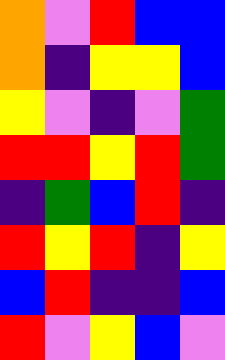[["orange", "violet", "red", "blue", "blue"], ["orange", "indigo", "yellow", "yellow", "blue"], ["yellow", "violet", "indigo", "violet", "green"], ["red", "red", "yellow", "red", "green"], ["indigo", "green", "blue", "red", "indigo"], ["red", "yellow", "red", "indigo", "yellow"], ["blue", "red", "indigo", "indigo", "blue"], ["red", "violet", "yellow", "blue", "violet"]]